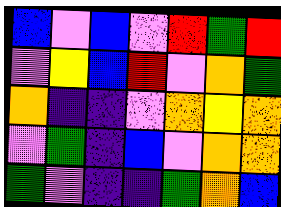[["blue", "violet", "blue", "violet", "red", "green", "red"], ["violet", "yellow", "blue", "red", "violet", "orange", "green"], ["orange", "indigo", "indigo", "violet", "orange", "yellow", "orange"], ["violet", "green", "indigo", "blue", "violet", "orange", "orange"], ["green", "violet", "indigo", "indigo", "green", "orange", "blue"]]